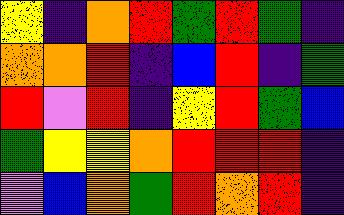[["yellow", "indigo", "orange", "red", "green", "red", "green", "indigo"], ["orange", "orange", "red", "indigo", "blue", "red", "indigo", "green"], ["red", "violet", "red", "indigo", "yellow", "red", "green", "blue"], ["green", "yellow", "yellow", "orange", "red", "red", "red", "indigo"], ["violet", "blue", "orange", "green", "red", "orange", "red", "indigo"]]